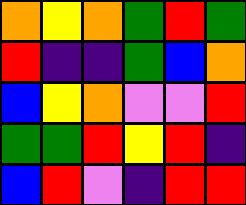[["orange", "yellow", "orange", "green", "red", "green"], ["red", "indigo", "indigo", "green", "blue", "orange"], ["blue", "yellow", "orange", "violet", "violet", "red"], ["green", "green", "red", "yellow", "red", "indigo"], ["blue", "red", "violet", "indigo", "red", "red"]]